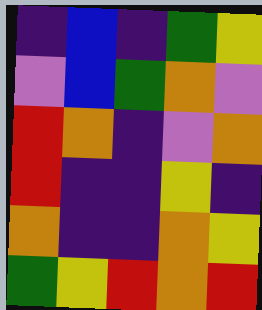[["indigo", "blue", "indigo", "green", "yellow"], ["violet", "blue", "green", "orange", "violet"], ["red", "orange", "indigo", "violet", "orange"], ["red", "indigo", "indigo", "yellow", "indigo"], ["orange", "indigo", "indigo", "orange", "yellow"], ["green", "yellow", "red", "orange", "red"]]